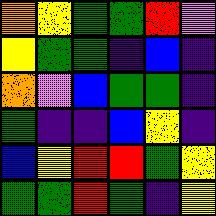[["orange", "yellow", "green", "green", "red", "violet"], ["yellow", "green", "green", "indigo", "blue", "indigo"], ["orange", "violet", "blue", "green", "green", "indigo"], ["green", "indigo", "indigo", "blue", "yellow", "indigo"], ["blue", "yellow", "red", "red", "green", "yellow"], ["green", "green", "red", "green", "indigo", "yellow"]]